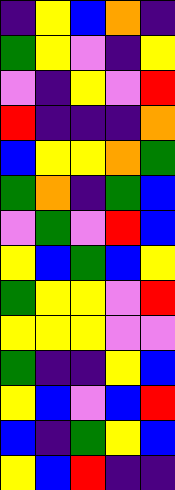[["indigo", "yellow", "blue", "orange", "indigo"], ["green", "yellow", "violet", "indigo", "yellow"], ["violet", "indigo", "yellow", "violet", "red"], ["red", "indigo", "indigo", "indigo", "orange"], ["blue", "yellow", "yellow", "orange", "green"], ["green", "orange", "indigo", "green", "blue"], ["violet", "green", "violet", "red", "blue"], ["yellow", "blue", "green", "blue", "yellow"], ["green", "yellow", "yellow", "violet", "red"], ["yellow", "yellow", "yellow", "violet", "violet"], ["green", "indigo", "indigo", "yellow", "blue"], ["yellow", "blue", "violet", "blue", "red"], ["blue", "indigo", "green", "yellow", "blue"], ["yellow", "blue", "red", "indigo", "indigo"]]